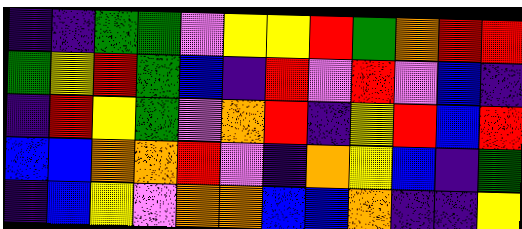[["indigo", "indigo", "green", "green", "violet", "yellow", "yellow", "red", "green", "orange", "red", "red"], ["green", "yellow", "red", "green", "blue", "indigo", "red", "violet", "red", "violet", "blue", "indigo"], ["indigo", "red", "yellow", "green", "violet", "orange", "red", "indigo", "yellow", "red", "blue", "red"], ["blue", "blue", "orange", "orange", "red", "violet", "indigo", "orange", "yellow", "blue", "indigo", "green"], ["indigo", "blue", "yellow", "violet", "orange", "orange", "blue", "blue", "orange", "indigo", "indigo", "yellow"]]